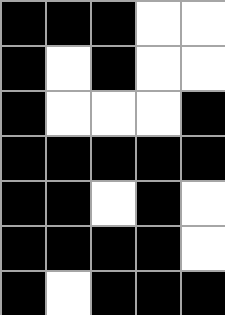[["black", "black", "black", "white", "white"], ["black", "white", "black", "white", "white"], ["black", "white", "white", "white", "black"], ["black", "black", "black", "black", "black"], ["black", "black", "white", "black", "white"], ["black", "black", "black", "black", "white"], ["black", "white", "black", "black", "black"]]